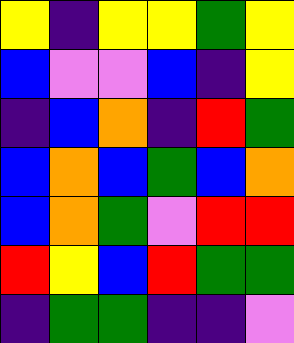[["yellow", "indigo", "yellow", "yellow", "green", "yellow"], ["blue", "violet", "violet", "blue", "indigo", "yellow"], ["indigo", "blue", "orange", "indigo", "red", "green"], ["blue", "orange", "blue", "green", "blue", "orange"], ["blue", "orange", "green", "violet", "red", "red"], ["red", "yellow", "blue", "red", "green", "green"], ["indigo", "green", "green", "indigo", "indigo", "violet"]]